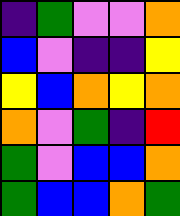[["indigo", "green", "violet", "violet", "orange"], ["blue", "violet", "indigo", "indigo", "yellow"], ["yellow", "blue", "orange", "yellow", "orange"], ["orange", "violet", "green", "indigo", "red"], ["green", "violet", "blue", "blue", "orange"], ["green", "blue", "blue", "orange", "green"]]